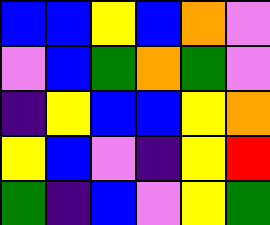[["blue", "blue", "yellow", "blue", "orange", "violet"], ["violet", "blue", "green", "orange", "green", "violet"], ["indigo", "yellow", "blue", "blue", "yellow", "orange"], ["yellow", "blue", "violet", "indigo", "yellow", "red"], ["green", "indigo", "blue", "violet", "yellow", "green"]]